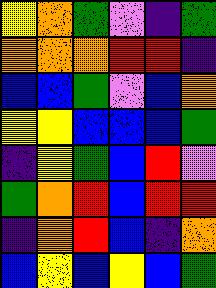[["yellow", "orange", "green", "violet", "indigo", "green"], ["orange", "orange", "orange", "red", "red", "indigo"], ["blue", "blue", "green", "violet", "blue", "orange"], ["yellow", "yellow", "blue", "blue", "blue", "green"], ["indigo", "yellow", "green", "blue", "red", "violet"], ["green", "orange", "red", "blue", "red", "red"], ["indigo", "orange", "red", "blue", "indigo", "orange"], ["blue", "yellow", "blue", "yellow", "blue", "green"]]